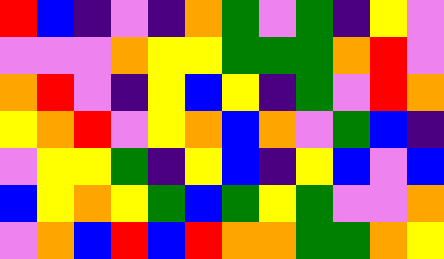[["red", "blue", "indigo", "violet", "indigo", "orange", "green", "violet", "green", "indigo", "yellow", "violet"], ["violet", "violet", "violet", "orange", "yellow", "yellow", "green", "green", "green", "orange", "red", "violet"], ["orange", "red", "violet", "indigo", "yellow", "blue", "yellow", "indigo", "green", "violet", "red", "orange"], ["yellow", "orange", "red", "violet", "yellow", "orange", "blue", "orange", "violet", "green", "blue", "indigo"], ["violet", "yellow", "yellow", "green", "indigo", "yellow", "blue", "indigo", "yellow", "blue", "violet", "blue"], ["blue", "yellow", "orange", "yellow", "green", "blue", "green", "yellow", "green", "violet", "violet", "orange"], ["violet", "orange", "blue", "red", "blue", "red", "orange", "orange", "green", "green", "orange", "yellow"]]